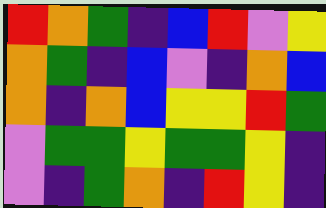[["red", "orange", "green", "indigo", "blue", "red", "violet", "yellow"], ["orange", "green", "indigo", "blue", "violet", "indigo", "orange", "blue"], ["orange", "indigo", "orange", "blue", "yellow", "yellow", "red", "green"], ["violet", "green", "green", "yellow", "green", "green", "yellow", "indigo"], ["violet", "indigo", "green", "orange", "indigo", "red", "yellow", "indigo"]]